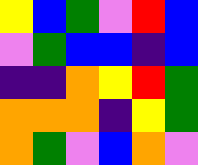[["yellow", "blue", "green", "violet", "red", "blue"], ["violet", "green", "blue", "blue", "indigo", "blue"], ["indigo", "indigo", "orange", "yellow", "red", "green"], ["orange", "orange", "orange", "indigo", "yellow", "green"], ["orange", "green", "violet", "blue", "orange", "violet"]]